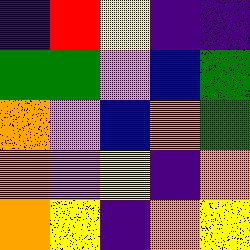[["indigo", "red", "yellow", "indigo", "indigo"], ["green", "green", "violet", "blue", "green"], ["orange", "violet", "blue", "orange", "green"], ["orange", "violet", "yellow", "indigo", "orange"], ["orange", "yellow", "indigo", "orange", "yellow"]]